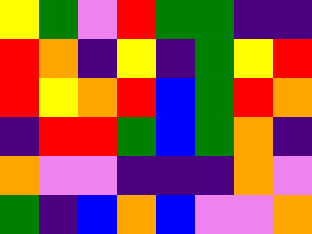[["yellow", "green", "violet", "red", "green", "green", "indigo", "indigo"], ["red", "orange", "indigo", "yellow", "indigo", "green", "yellow", "red"], ["red", "yellow", "orange", "red", "blue", "green", "red", "orange"], ["indigo", "red", "red", "green", "blue", "green", "orange", "indigo"], ["orange", "violet", "violet", "indigo", "indigo", "indigo", "orange", "violet"], ["green", "indigo", "blue", "orange", "blue", "violet", "violet", "orange"]]